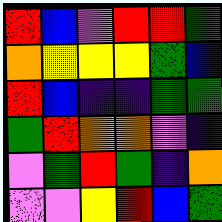[["red", "blue", "violet", "red", "red", "green"], ["orange", "yellow", "yellow", "yellow", "green", "blue"], ["red", "blue", "indigo", "indigo", "green", "green"], ["green", "red", "orange", "orange", "violet", "indigo"], ["violet", "green", "red", "green", "indigo", "orange"], ["violet", "violet", "yellow", "red", "blue", "green"]]